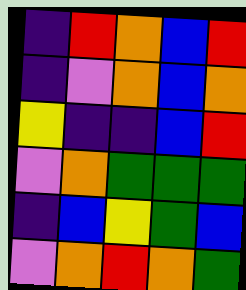[["indigo", "red", "orange", "blue", "red"], ["indigo", "violet", "orange", "blue", "orange"], ["yellow", "indigo", "indigo", "blue", "red"], ["violet", "orange", "green", "green", "green"], ["indigo", "blue", "yellow", "green", "blue"], ["violet", "orange", "red", "orange", "green"]]